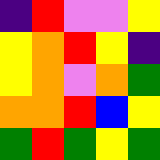[["indigo", "red", "violet", "violet", "yellow"], ["yellow", "orange", "red", "yellow", "indigo"], ["yellow", "orange", "violet", "orange", "green"], ["orange", "orange", "red", "blue", "yellow"], ["green", "red", "green", "yellow", "green"]]